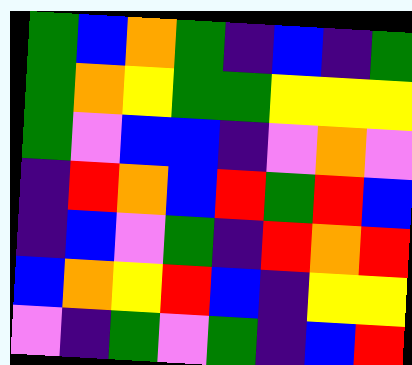[["green", "blue", "orange", "green", "indigo", "blue", "indigo", "green"], ["green", "orange", "yellow", "green", "green", "yellow", "yellow", "yellow"], ["green", "violet", "blue", "blue", "indigo", "violet", "orange", "violet"], ["indigo", "red", "orange", "blue", "red", "green", "red", "blue"], ["indigo", "blue", "violet", "green", "indigo", "red", "orange", "red"], ["blue", "orange", "yellow", "red", "blue", "indigo", "yellow", "yellow"], ["violet", "indigo", "green", "violet", "green", "indigo", "blue", "red"]]